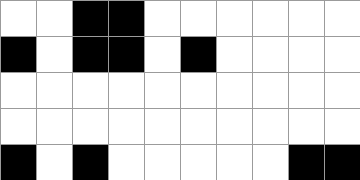[["white", "white", "black", "black", "white", "white", "white", "white", "white", "white"], ["black", "white", "black", "black", "white", "black", "white", "white", "white", "white"], ["white", "white", "white", "white", "white", "white", "white", "white", "white", "white"], ["white", "white", "white", "white", "white", "white", "white", "white", "white", "white"], ["black", "white", "black", "white", "white", "white", "white", "white", "black", "black"]]